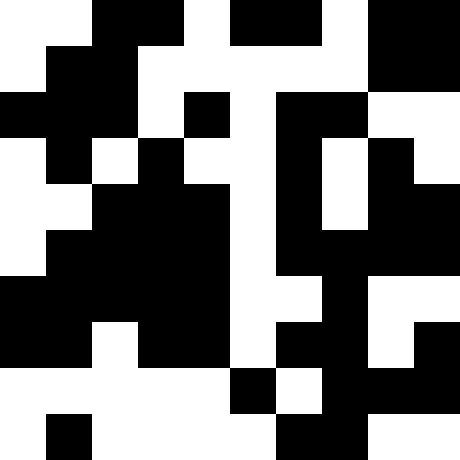[["white", "white", "black", "black", "white", "black", "black", "white", "black", "black"], ["white", "black", "black", "white", "white", "white", "white", "white", "black", "black"], ["black", "black", "black", "white", "black", "white", "black", "black", "white", "white"], ["white", "black", "white", "black", "white", "white", "black", "white", "black", "white"], ["white", "white", "black", "black", "black", "white", "black", "white", "black", "black"], ["white", "black", "black", "black", "black", "white", "black", "black", "black", "black"], ["black", "black", "black", "black", "black", "white", "white", "black", "white", "white"], ["black", "black", "white", "black", "black", "white", "black", "black", "white", "black"], ["white", "white", "white", "white", "white", "black", "white", "black", "black", "black"], ["white", "black", "white", "white", "white", "white", "black", "black", "white", "white"]]